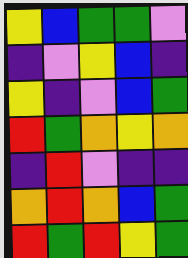[["yellow", "blue", "green", "green", "violet"], ["indigo", "violet", "yellow", "blue", "indigo"], ["yellow", "indigo", "violet", "blue", "green"], ["red", "green", "orange", "yellow", "orange"], ["indigo", "red", "violet", "indigo", "indigo"], ["orange", "red", "orange", "blue", "green"], ["red", "green", "red", "yellow", "green"]]